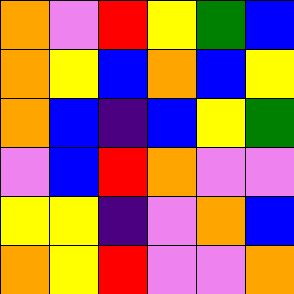[["orange", "violet", "red", "yellow", "green", "blue"], ["orange", "yellow", "blue", "orange", "blue", "yellow"], ["orange", "blue", "indigo", "blue", "yellow", "green"], ["violet", "blue", "red", "orange", "violet", "violet"], ["yellow", "yellow", "indigo", "violet", "orange", "blue"], ["orange", "yellow", "red", "violet", "violet", "orange"]]